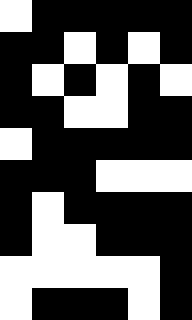[["white", "black", "black", "black", "black", "black"], ["black", "black", "white", "black", "white", "black"], ["black", "white", "black", "white", "black", "white"], ["black", "black", "white", "white", "black", "black"], ["white", "black", "black", "black", "black", "black"], ["black", "black", "black", "white", "white", "white"], ["black", "white", "black", "black", "black", "black"], ["black", "white", "white", "black", "black", "black"], ["white", "white", "white", "white", "white", "black"], ["white", "black", "black", "black", "white", "black"]]